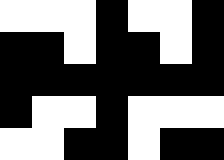[["white", "white", "white", "black", "white", "white", "black"], ["black", "black", "white", "black", "black", "white", "black"], ["black", "black", "black", "black", "black", "black", "black"], ["black", "white", "white", "black", "white", "white", "white"], ["white", "white", "black", "black", "white", "black", "black"]]